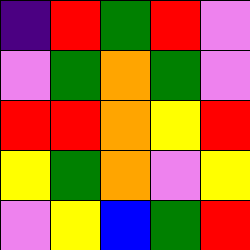[["indigo", "red", "green", "red", "violet"], ["violet", "green", "orange", "green", "violet"], ["red", "red", "orange", "yellow", "red"], ["yellow", "green", "orange", "violet", "yellow"], ["violet", "yellow", "blue", "green", "red"]]